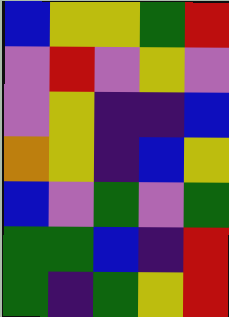[["blue", "yellow", "yellow", "green", "red"], ["violet", "red", "violet", "yellow", "violet"], ["violet", "yellow", "indigo", "indigo", "blue"], ["orange", "yellow", "indigo", "blue", "yellow"], ["blue", "violet", "green", "violet", "green"], ["green", "green", "blue", "indigo", "red"], ["green", "indigo", "green", "yellow", "red"]]